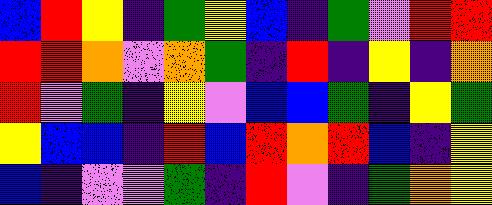[["blue", "red", "yellow", "indigo", "green", "yellow", "blue", "indigo", "green", "violet", "red", "red"], ["red", "red", "orange", "violet", "orange", "green", "indigo", "red", "indigo", "yellow", "indigo", "orange"], ["red", "violet", "green", "indigo", "yellow", "violet", "blue", "blue", "green", "indigo", "yellow", "green"], ["yellow", "blue", "blue", "indigo", "red", "blue", "red", "orange", "red", "blue", "indigo", "yellow"], ["blue", "indigo", "violet", "violet", "green", "indigo", "red", "violet", "indigo", "green", "orange", "yellow"]]